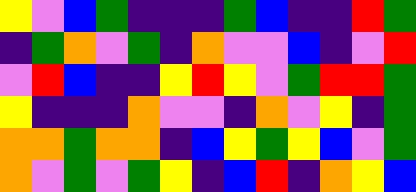[["yellow", "violet", "blue", "green", "indigo", "indigo", "indigo", "green", "blue", "indigo", "indigo", "red", "green"], ["indigo", "green", "orange", "violet", "green", "indigo", "orange", "violet", "violet", "blue", "indigo", "violet", "red"], ["violet", "red", "blue", "indigo", "indigo", "yellow", "red", "yellow", "violet", "green", "red", "red", "green"], ["yellow", "indigo", "indigo", "indigo", "orange", "violet", "violet", "indigo", "orange", "violet", "yellow", "indigo", "green"], ["orange", "orange", "green", "orange", "orange", "indigo", "blue", "yellow", "green", "yellow", "blue", "violet", "green"], ["orange", "violet", "green", "violet", "green", "yellow", "indigo", "blue", "red", "indigo", "orange", "yellow", "blue"]]